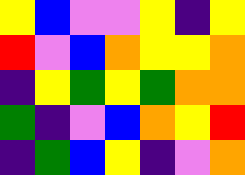[["yellow", "blue", "violet", "violet", "yellow", "indigo", "yellow"], ["red", "violet", "blue", "orange", "yellow", "yellow", "orange"], ["indigo", "yellow", "green", "yellow", "green", "orange", "orange"], ["green", "indigo", "violet", "blue", "orange", "yellow", "red"], ["indigo", "green", "blue", "yellow", "indigo", "violet", "orange"]]